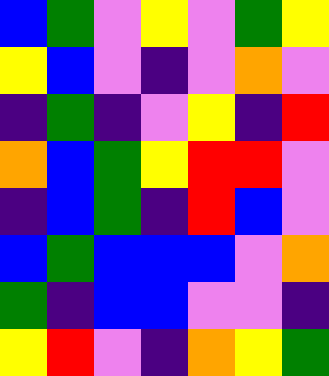[["blue", "green", "violet", "yellow", "violet", "green", "yellow"], ["yellow", "blue", "violet", "indigo", "violet", "orange", "violet"], ["indigo", "green", "indigo", "violet", "yellow", "indigo", "red"], ["orange", "blue", "green", "yellow", "red", "red", "violet"], ["indigo", "blue", "green", "indigo", "red", "blue", "violet"], ["blue", "green", "blue", "blue", "blue", "violet", "orange"], ["green", "indigo", "blue", "blue", "violet", "violet", "indigo"], ["yellow", "red", "violet", "indigo", "orange", "yellow", "green"]]